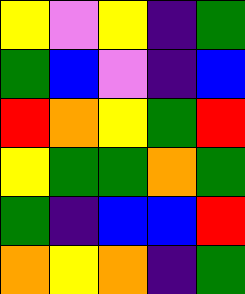[["yellow", "violet", "yellow", "indigo", "green"], ["green", "blue", "violet", "indigo", "blue"], ["red", "orange", "yellow", "green", "red"], ["yellow", "green", "green", "orange", "green"], ["green", "indigo", "blue", "blue", "red"], ["orange", "yellow", "orange", "indigo", "green"]]